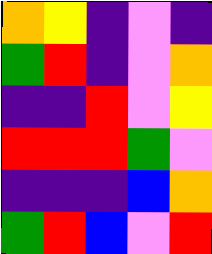[["orange", "yellow", "indigo", "violet", "indigo"], ["green", "red", "indigo", "violet", "orange"], ["indigo", "indigo", "red", "violet", "yellow"], ["red", "red", "red", "green", "violet"], ["indigo", "indigo", "indigo", "blue", "orange"], ["green", "red", "blue", "violet", "red"]]